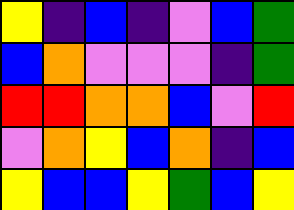[["yellow", "indigo", "blue", "indigo", "violet", "blue", "green"], ["blue", "orange", "violet", "violet", "violet", "indigo", "green"], ["red", "red", "orange", "orange", "blue", "violet", "red"], ["violet", "orange", "yellow", "blue", "orange", "indigo", "blue"], ["yellow", "blue", "blue", "yellow", "green", "blue", "yellow"]]